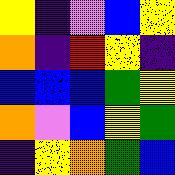[["yellow", "indigo", "violet", "blue", "yellow"], ["orange", "indigo", "red", "yellow", "indigo"], ["blue", "blue", "blue", "green", "yellow"], ["orange", "violet", "blue", "yellow", "green"], ["indigo", "yellow", "orange", "green", "blue"]]